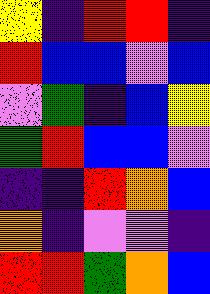[["yellow", "indigo", "red", "red", "indigo"], ["red", "blue", "blue", "violet", "blue"], ["violet", "green", "indigo", "blue", "yellow"], ["green", "red", "blue", "blue", "violet"], ["indigo", "indigo", "red", "orange", "blue"], ["orange", "indigo", "violet", "violet", "indigo"], ["red", "red", "green", "orange", "blue"]]